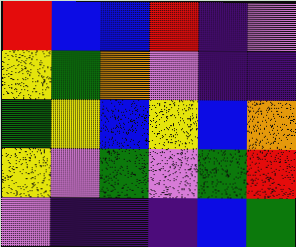[["red", "blue", "blue", "red", "indigo", "violet"], ["yellow", "green", "orange", "violet", "indigo", "indigo"], ["green", "yellow", "blue", "yellow", "blue", "orange"], ["yellow", "violet", "green", "violet", "green", "red"], ["violet", "indigo", "indigo", "indigo", "blue", "green"]]